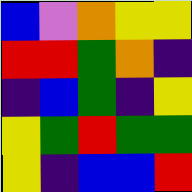[["blue", "violet", "orange", "yellow", "yellow"], ["red", "red", "green", "orange", "indigo"], ["indigo", "blue", "green", "indigo", "yellow"], ["yellow", "green", "red", "green", "green"], ["yellow", "indigo", "blue", "blue", "red"]]